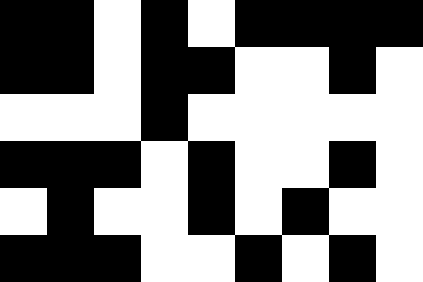[["black", "black", "white", "black", "white", "black", "black", "black", "black"], ["black", "black", "white", "black", "black", "white", "white", "black", "white"], ["white", "white", "white", "black", "white", "white", "white", "white", "white"], ["black", "black", "black", "white", "black", "white", "white", "black", "white"], ["white", "black", "white", "white", "black", "white", "black", "white", "white"], ["black", "black", "black", "white", "white", "black", "white", "black", "white"]]